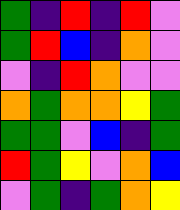[["green", "indigo", "red", "indigo", "red", "violet"], ["green", "red", "blue", "indigo", "orange", "violet"], ["violet", "indigo", "red", "orange", "violet", "violet"], ["orange", "green", "orange", "orange", "yellow", "green"], ["green", "green", "violet", "blue", "indigo", "green"], ["red", "green", "yellow", "violet", "orange", "blue"], ["violet", "green", "indigo", "green", "orange", "yellow"]]